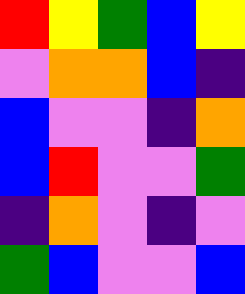[["red", "yellow", "green", "blue", "yellow"], ["violet", "orange", "orange", "blue", "indigo"], ["blue", "violet", "violet", "indigo", "orange"], ["blue", "red", "violet", "violet", "green"], ["indigo", "orange", "violet", "indigo", "violet"], ["green", "blue", "violet", "violet", "blue"]]